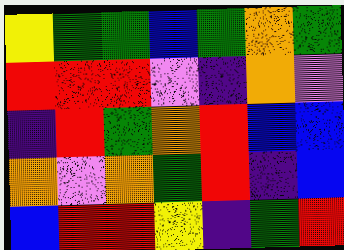[["yellow", "green", "green", "blue", "green", "orange", "green"], ["red", "red", "red", "violet", "indigo", "orange", "violet"], ["indigo", "red", "green", "orange", "red", "blue", "blue"], ["orange", "violet", "orange", "green", "red", "indigo", "blue"], ["blue", "red", "red", "yellow", "indigo", "green", "red"]]